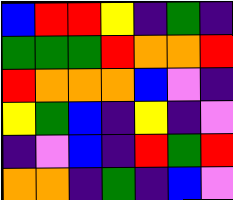[["blue", "red", "red", "yellow", "indigo", "green", "indigo"], ["green", "green", "green", "red", "orange", "orange", "red"], ["red", "orange", "orange", "orange", "blue", "violet", "indigo"], ["yellow", "green", "blue", "indigo", "yellow", "indigo", "violet"], ["indigo", "violet", "blue", "indigo", "red", "green", "red"], ["orange", "orange", "indigo", "green", "indigo", "blue", "violet"]]